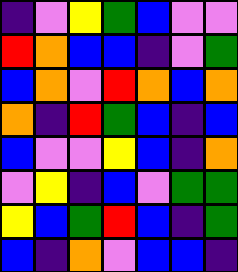[["indigo", "violet", "yellow", "green", "blue", "violet", "violet"], ["red", "orange", "blue", "blue", "indigo", "violet", "green"], ["blue", "orange", "violet", "red", "orange", "blue", "orange"], ["orange", "indigo", "red", "green", "blue", "indigo", "blue"], ["blue", "violet", "violet", "yellow", "blue", "indigo", "orange"], ["violet", "yellow", "indigo", "blue", "violet", "green", "green"], ["yellow", "blue", "green", "red", "blue", "indigo", "green"], ["blue", "indigo", "orange", "violet", "blue", "blue", "indigo"]]